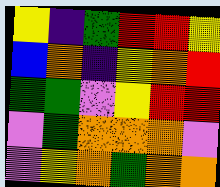[["yellow", "indigo", "green", "red", "red", "yellow"], ["blue", "orange", "indigo", "yellow", "orange", "red"], ["green", "green", "violet", "yellow", "red", "red"], ["violet", "green", "orange", "orange", "orange", "violet"], ["violet", "yellow", "orange", "green", "orange", "orange"]]